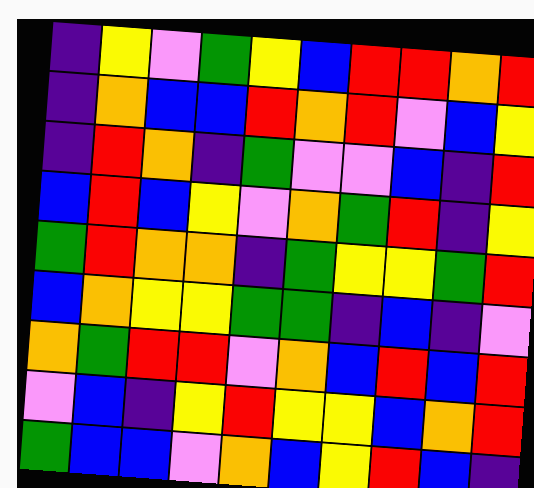[["indigo", "yellow", "violet", "green", "yellow", "blue", "red", "red", "orange", "red"], ["indigo", "orange", "blue", "blue", "red", "orange", "red", "violet", "blue", "yellow"], ["indigo", "red", "orange", "indigo", "green", "violet", "violet", "blue", "indigo", "red"], ["blue", "red", "blue", "yellow", "violet", "orange", "green", "red", "indigo", "yellow"], ["green", "red", "orange", "orange", "indigo", "green", "yellow", "yellow", "green", "red"], ["blue", "orange", "yellow", "yellow", "green", "green", "indigo", "blue", "indigo", "violet"], ["orange", "green", "red", "red", "violet", "orange", "blue", "red", "blue", "red"], ["violet", "blue", "indigo", "yellow", "red", "yellow", "yellow", "blue", "orange", "red"], ["green", "blue", "blue", "violet", "orange", "blue", "yellow", "red", "blue", "indigo"]]